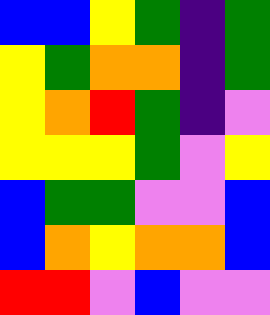[["blue", "blue", "yellow", "green", "indigo", "green"], ["yellow", "green", "orange", "orange", "indigo", "green"], ["yellow", "orange", "red", "green", "indigo", "violet"], ["yellow", "yellow", "yellow", "green", "violet", "yellow"], ["blue", "green", "green", "violet", "violet", "blue"], ["blue", "orange", "yellow", "orange", "orange", "blue"], ["red", "red", "violet", "blue", "violet", "violet"]]